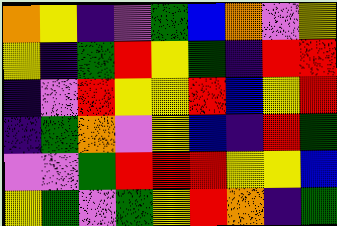[["orange", "yellow", "indigo", "violet", "green", "blue", "orange", "violet", "yellow"], ["yellow", "indigo", "green", "red", "yellow", "green", "indigo", "red", "red"], ["indigo", "violet", "red", "yellow", "yellow", "red", "blue", "yellow", "red"], ["indigo", "green", "orange", "violet", "yellow", "blue", "indigo", "red", "green"], ["violet", "violet", "green", "red", "red", "red", "yellow", "yellow", "blue"], ["yellow", "green", "violet", "green", "yellow", "red", "orange", "indigo", "green"]]